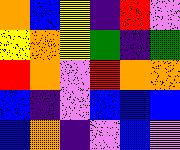[["orange", "blue", "yellow", "indigo", "red", "violet"], ["yellow", "orange", "yellow", "green", "indigo", "green"], ["red", "orange", "violet", "red", "orange", "orange"], ["blue", "indigo", "violet", "blue", "blue", "blue"], ["blue", "orange", "indigo", "violet", "blue", "violet"]]